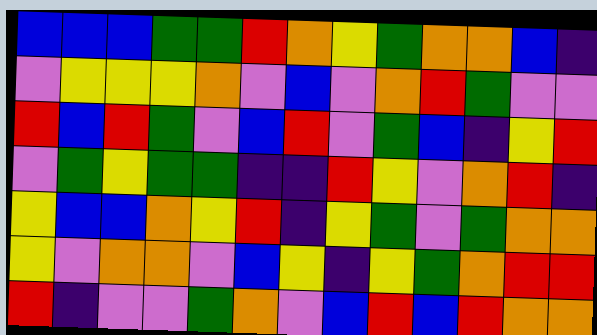[["blue", "blue", "blue", "green", "green", "red", "orange", "yellow", "green", "orange", "orange", "blue", "indigo"], ["violet", "yellow", "yellow", "yellow", "orange", "violet", "blue", "violet", "orange", "red", "green", "violet", "violet"], ["red", "blue", "red", "green", "violet", "blue", "red", "violet", "green", "blue", "indigo", "yellow", "red"], ["violet", "green", "yellow", "green", "green", "indigo", "indigo", "red", "yellow", "violet", "orange", "red", "indigo"], ["yellow", "blue", "blue", "orange", "yellow", "red", "indigo", "yellow", "green", "violet", "green", "orange", "orange"], ["yellow", "violet", "orange", "orange", "violet", "blue", "yellow", "indigo", "yellow", "green", "orange", "red", "red"], ["red", "indigo", "violet", "violet", "green", "orange", "violet", "blue", "red", "blue", "red", "orange", "orange"]]